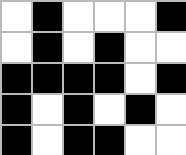[["white", "black", "white", "white", "white", "black"], ["white", "black", "white", "black", "white", "white"], ["black", "black", "black", "black", "white", "black"], ["black", "white", "black", "white", "black", "white"], ["black", "white", "black", "black", "white", "white"]]